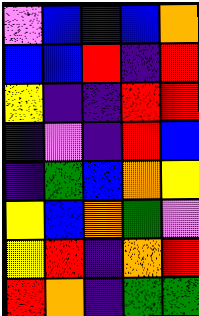[["violet", "blue", "indigo", "blue", "orange"], ["blue", "blue", "red", "indigo", "red"], ["yellow", "indigo", "indigo", "red", "red"], ["indigo", "violet", "indigo", "red", "blue"], ["indigo", "green", "blue", "orange", "yellow"], ["yellow", "blue", "orange", "green", "violet"], ["yellow", "red", "indigo", "orange", "red"], ["red", "orange", "indigo", "green", "green"]]